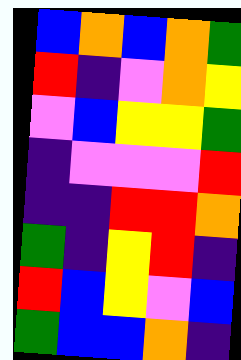[["blue", "orange", "blue", "orange", "green"], ["red", "indigo", "violet", "orange", "yellow"], ["violet", "blue", "yellow", "yellow", "green"], ["indigo", "violet", "violet", "violet", "red"], ["indigo", "indigo", "red", "red", "orange"], ["green", "indigo", "yellow", "red", "indigo"], ["red", "blue", "yellow", "violet", "blue"], ["green", "blue", "blue", "orange", "indigo"]]